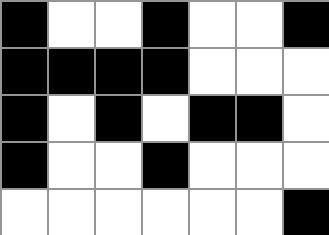[["black", "white", "white", "black", "white", "white", "black"], ["black", "black", "black", "black", "white", "white", "white"], ["black", "white", "black", "white", "black", "black", "white"], ["black", "white", "white", "black", "white", "white", "white"], ["white", "white", "white", "white", "white", "white", "black"]]